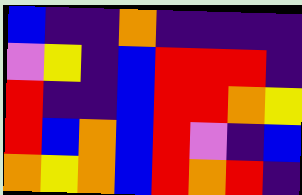[["blue", "indigo", "indigo", "orange", "indigo", "indigo", "indigo", "indigo"], ["violet", "yellow", "indigo", "blue", "red", "red", "red", "indigo"], ["red", "indigo", "indigo", "blue", "red", "red", "orange", "yellow"], ["red", "blue", "orange", "blue", "red", "violet", "indigo", "blue"], ["orange", "yellow", "orange", "blue", "red", "orange", "red", "indigo"]]